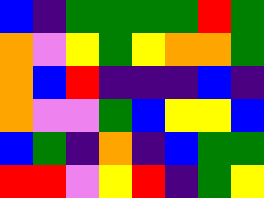[["blue", "indigo", "green", "green", "green", "green", "red", "green"], ["orange", "violet", "yellow", "green", "yellow", "orange", "orange", "green"], ["orange", "blue", "red", "indigo", "indigo", "indigo", "blue", "indigo"], ["orange", "violet", "violet", "green", "blue", "yellow", "yellow", "blue"], ["blue", "green", "indigo", "orange", "indigo", "blue", "green", "green"], ["red", "red", "violet", "yellow", "red", "indigo", "green", "yellow"]]